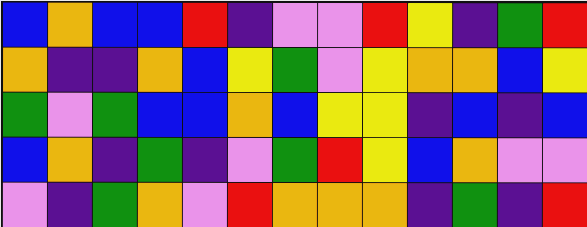[["blue", "orange", "blue", "blue", "red", "indigo", "violet", "violet", "red", "yellow", "indigo", "green", "red"], ["orange", "indigo", "indigo", "orange", "blue", "yellow", "green", "violet", "yellow", "orange", "orange", "blue", "yellow"], ["green", "violet", "green", "blue", "blue", "orange", "blue", "yellow", "yellow", "indigo", "blue", "indigo", "blue"], ["blue", "orange", "indigo", "green", "indigo", "violet", "green", "red", "yellow", "blue", "orange", "violet", "violet"], ["violet", "indigo", "green", "orange", "violet", "red", "orange", "orange", "orange", "indigo", "green", "indigo", "red"]]